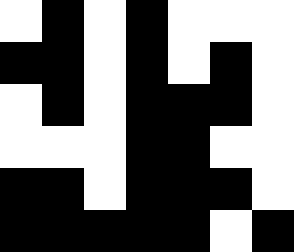[["white", "black", "white", "black", "white", "white", "white"], ["black", "black", "white", "black", "white", "black", "white"], ["white", "black", "white", "black", "black", "black", "white"], ["white", "white", "white", "black", "black", "white", "white"], ["black", "black", "white", "black", "black", "black", "white"], ["black", "black", "black", "black", "black", "white", "black"]]